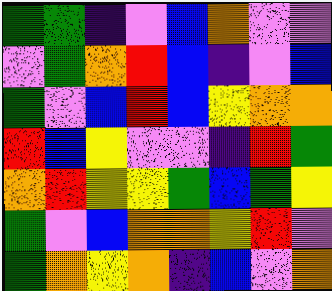[["green", "green", "indigo", "violet", "blue", "orange", "violet", "violet"], ["violet", "green", "orange", "red", "blue", "indigo", "violet", "blue"], ["green", "violet", "blue", "red", "blue", "yellow", "orange", "orange"], ["red", "blue", "yellow", "violet", "violet", "indigo", "red", "green"], ["orange", "red", "yellow", "yellow", "green", "blue", "green", "yellow"], ["green", "violet", "blue", "orange", "orange", "yellow", "red", "violet"], ["green", "orange", "yellow", "orange", "indigo", "blue", "violet", "orange"]]